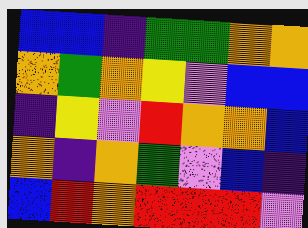[["blue", "blue", "indigo", "green", "green", "orange", "orange"], ["orange", "green", "orange", "yellow", "violet", "blue", "blue"], ["indigo", "yellow", "violet", "red", "orange", "orange", "blue"], ["orange", "indigo", "orange", "green", "violet", "blue", "indigo"], ["blue", "red", "orange", "red", "red", "red", "violet"]]